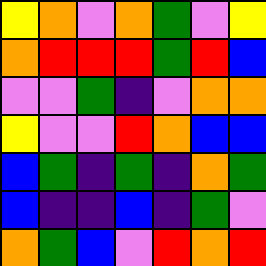[["yellow", "orange", "violet", "orange", "green", "violet", "yellow"], ["orange", "red", "red", "red", "green", "red", "blue"], ["violet", "violet", "green", "indigo", "violet", "orange", "orange"], ["yellow", "violet", "violet", "red", "orange", "blue", "blue"], ["blue", "green", "indigo", "green", "indigo", "orange", "green"], ["blue", "indigo", "indigo", "blue", "indigo", "green", "violet"], ["orange", "green", "blue", "violet", "red", "orange", "red"]]